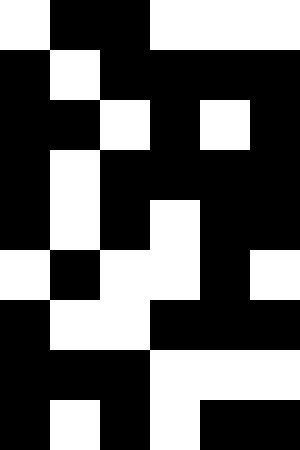[["white", "black", "black", "white", "white", "white"], ["black", "white", "black", "black", "black", "black"], ["black", "black", "white", "black", "white", "black"], ["black", "white", "black", "black", "black", "black"], ["black", "white", "black", "white", "black", "black"], ["white", "black", "white", "white", "black", "white"], ["black", "white", "white", "black", "black", "black"], ["black", "black", "black", "white", "white", "white"], ["black", "white", "black", "white", "black", "black"]]